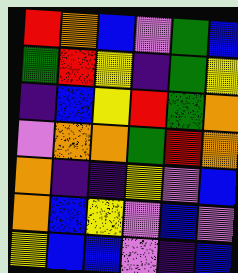[["red", "orange", "blue", "violet", "green", "blue"], ["green", "red", "yellow", "indigo", "green", "yellow"], ["indigo", "blue", "yellow", "red", "green", "orange"], ["violet", "orange", "orange", "green", "red", "orange"], ["orange", "indigo", "indigo", "yellow", "violet", "blue"], ["orange", "blue", "yellow", "violet", "blue", "violet"], ["yellow", "blue", "blue", "violet", "indigo", "blue"]]